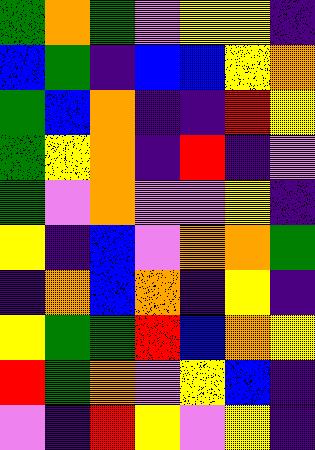[["green", "orange", "green", "violet", "yellow", "yellow", "indigo"], ["blue", "green", "indigo", "blue", "blue", "yellow", "orange"], ["green", "blue", "orange", "indigo", "indigo", "red", "yellow"], ["green", "yellow", "orange", "indigo", "red", "indigo", "violet"], ["green", "violet", "orange", "violet", "violet", "yellow", "indigo"], ["yellow", "indigo", "blue", "violet", "orange", "orange", "green"], ["indigo", "orange", "blue", "orange", "indigo", "yellow", "indigo"], ["yellow", "green", "green", "red", "blue", "orange", "yellow"], ["red", "green", "orange", "violet", "yellow", "blue", "indigo"], ["violet", "indigo", "red", "yellow", "violet", "yellow", "indigo"]]